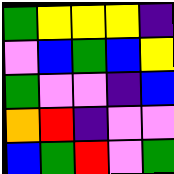[["green", "yellow", "yellow", "yellow", "indigo"], ["violet", "blue", "green", "blue", "yellow"], ["green", "violet", "violet", "indigo", "blue"], ["orange", "red", "indigo", "violet", "violet"], ["blue", "green", "red", "violet", "green"]]